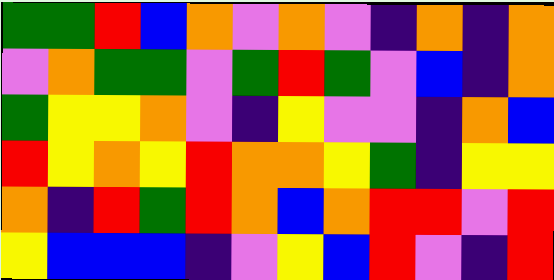[["green", "green", "red", "blue", "orange", "violet", "orange", "violet", "indigo", "orange", "indigo", "orange"], ["violet", "orange", "green", "green", "violet", "green", "red", "green", "violet", "blue", "indigo", "orange"], ["green", "yellow", "yellow", "orange", "violet", "indigo", "yellow", "violet", "violet", "indigo", "orange", "blue"], ["red", "yellow", "orange", "yellow", "red", "orange", "orange", "yellow", "green", "indigo", "yellow", "yellow"], ["orange", "indigo", "red", "green", "red", "orange", "blue", "orange", "red", "red", "violet", "red"], ["yellow", "blue", "blue", "blue", "indigo", "violet", "yellow", "blue", "red", "violet", "indigo", "red"]]